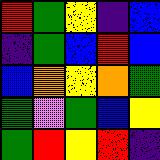[["red", "green", "yellow", "indigo", "blue"], ["indigo", "green", "blue", "red", "blue"], ["blue", "orange", "yellow", "orange", "green"], ["green", "violet", "green", "blue", "yellow"], ["green", "red", "yellow", "red", "indigo"]]